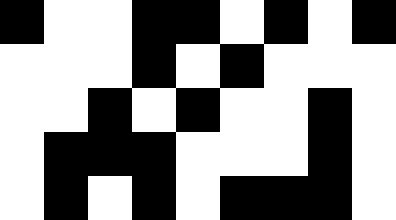[["black", "white", "white", "black", "black", "white", "black", "white", "black"], ["white", "white", "white", "black", "white", "black", "white", "white", "white"], ["white", "white", "black", "white", "black", "white", "white", "black", "white"], ["white", "black", "black", "black", "white", "white", "white", "black", "white"], ["white", "black", "white", "black", "white", "black", "black", "black", "white"]]